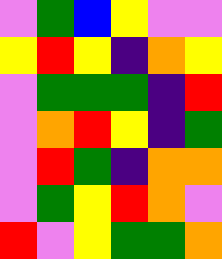[["violet", "green", "blue", "yellow", "violet", "violet"], ["yellow", "red", "yellow", "indigo", "orange", "yellow"], ["violet", "green", "green", "green", "indigo", "red"], ["violet", "orange", "red", "yellow", "indigo", "green"], ["violet", "red", "green", "indigo", "orange", "orange"], ["violet", "green", "yellow", "red", "orange", "violet"], ["red", "violet", "yellow", "green", "green", "orange"]]